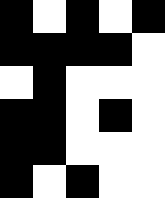[["black", "white", "black", "white", "black"], ["black", "black", "black", "black", "white"], ["white", "black", "white", "white", "white"], ["black", "black", "white", "black", "white"], ["black", "black", "white", "white", "white"], ["black", "white", "black", "white", "white"]]